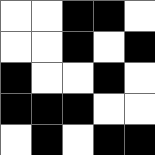[["white", "white", "black", "black", "white"], ["white", "white", "black", "white", "black"], ["black", "white", "white", "black", "white"], ["black", "black", "black", "white", "white"], ["white", "black", "white", "black", "black"]]